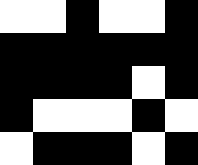[["white", "white", "black", "white", "white", "black"], ["black", "black", "black", "black", "black", "black"], ["black", "black", "black", "black", "white", "black"], ["black", "white", "white", "white", "black", "white"], ["white", "black", "black", "black", "white", "black"]]